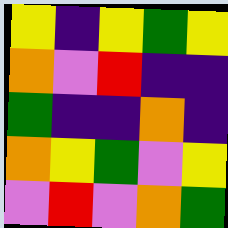[["yellow", "indigo", "yellow", "green", "yellow"], ["orange", "violet", "red", "indigo", "indigo"], ["green", "indigo", "indigo", "orange", "indigo"], ["orange", "yellow", "green", "violet", "yellow"], ["violet", "red", "violet", "orange", "green"]]